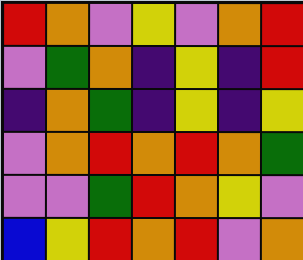[["red", "orange", "violet", "yellow", "violet", "orange", "red"], ["violet", "green", "orange", "indigo", "yellow", "indigo", "red"], ["indigo", "orange", "green", "indigo", "yellow", "indigo", "yellow"], ["violet", "orange", "red", "orange", "red", "orange", "green"], ["violet", "violet", "green", "red", "orange", "yellow", "violet"], ["blue", "yellow", "red", "orange", "red", "violet", "orange"]]